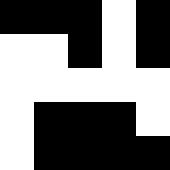[["black", "black", "black", "white", "black"], ["white", "white", "black", "white", "black"], ["white", "white", "white", "white", "white"], ["white", "black", "black", "black", "white"], ["white", "black", "black", "black", "black"]]